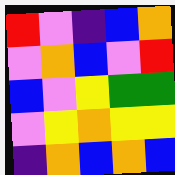[["red", "violet", "indigo", "blue", "orange"], ["violet", "orange", "blue", "violet", "red"], ["blue", "violet", "yellow", "green", "green"], ["violet", "yellow", "orange", "yellow", "yellow"], ["indigo", "orange", "blue", "orange", "blue"]]